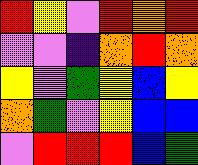[["red", "yellow", "violet", "red", "orange", "red"], ["violet", "violet", "indigo", "orange", "red", "orange"], ["yellow", "violet", "green", "yellow", "blue", "yellow"], ["orange", "green", "violet", "yellow", "blue", "blue"], ["violet", "red", "red", "red", "blue", "green"]]